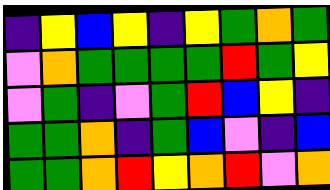[["indigo", "yellow", "blue", "yellow", "indigo", "yellow", "green", "orange", "green"], ["violet", "orange", "green", "green", "green", "green", "red", "green", "yellow"], ["violet", "green", "indigo", "violet", "green", "red", "blue", "yellow", "indigo"], ["green", "green", "orange", "indigo", "green", "blue", "violet", "indigo", "blue"], ["green", "green", "orange", "red", "yellow", "orange", "red", "violet", "orange"]]